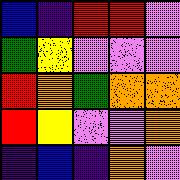[["blue", "indigo", "red", "red", "violet"], ["green", "yellow", "violet", "violet", "violet"], ["red", "orange", "green", "orange", "orange"], ["red", "yellow", "violet", "violet", "orange"], ["indigo", "blue", "indigo", "orange", "violet"]]